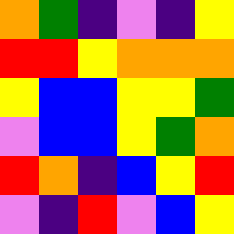[["orange", "green", "indigo", "violet", "indigo", "yellow"], ["red", "red", "yellow", "orange", "orange", "orange"], ["yellow", "blue", "blue", "yellow", "yellow", "green"], ["violet", "blue", "blue", "yellow", "green", "orange"], ["red", "orange", "indigo", "blue", "yellow", "red"], ["violet", "indigo", "red", "violet", "blue", "yellow"]]